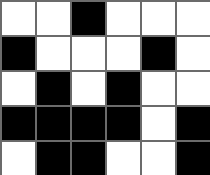[["white", "white", "black", "white", "white", "white"], ["black", "white", "white", "white", "black", "white"], ["white", "black", "white", "black", "white", "white"], ["black", "black", "black", "black", "white", "black"], ["white", "black", "black", "white", "white", "black"]]